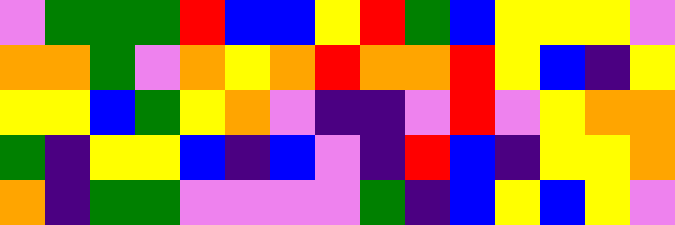[["violet", "green", "green", "green", "red", "blue", "blue", "yellow", "red", "green", "blue", "yellow", "yellow", "yellow", "violet"], ["orange", "orange", "green", "violet", "orange", "yellow", "orange", "red", "orange", "orange", "red", "yellow", "blue", "indigo", "yellow"], ["yellow", "yellow", "blue", "green", "yellow", "orange", "violet", "indigo", "indigo", "violet", "red", "violet", "yellow", "orange", "orange"], ["green", "indigo", "yellow", "yellow", "blue", "indigo", "blue", "violet", "indigo", "red", "blue", "indigo", "yellow", "yellow", "orange"], ["orange", "indigo", "green", "green", "violet", "violet", "violet", "violet", "green", "indigo", "blue", "yellow", "blue", "yellow", "violet"]]